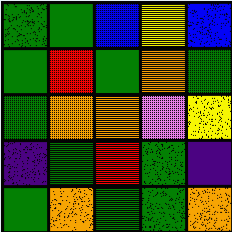[["green", "green", "blue", "yellow", "blue"], ["green", "red", "green", "orange", "green"], ["green", "orange", "orange", "violet", "yellow"], ["indigo", "green", "red", "green", "indigo"], ["green", "orange", "green", "green", "orange"]]